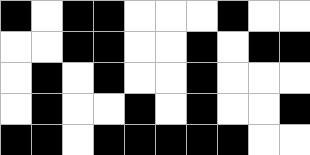[["black", "white", "black", "black", "white", "white", "white", "black", "white", "white"], ["white", "white", "black", "black", "white", "white", "black", "white", "black", "black"], ["white", "black", "white", "black", "white", "white", "black", "white", "white", "white"], ["white", "black", "white", "white", "black", "white", "black", "white", "white", "black"], ["black", "black", "white", "black", "black", "black", "black", "black", "white", "white"]]